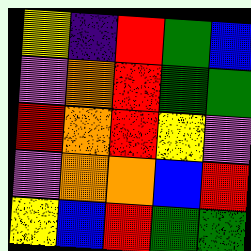[["yellow", "indigo", "red", "green", "blue"], ["violet", "orange", "red", "green", "green"], ["red", "orange", "red", "yellow", "violet"], ["violet", "orange", "orange", "blue", "red"], ["yellow", "blue", "red", "green", "green"]]